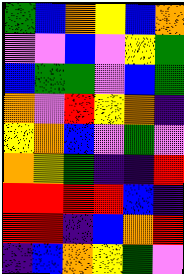[["green", "blue", "orange", "yellow", "blue", "orange"], ["violet", "violet", "blue", "violet", "yellow", "green"], ["blue", "green", "green", "violet", "blue", "green"], ["orange", "violet", "red", "yellow", "orange", "indigo"], ["yellow", "orange", "blue", "violet", "green", "violet"], ["orange", "yellow", "green", "indigo", "indigo", "red"], ["red", "red", "red", "red", "blue", "indigo"], ["red", "red", "indigo", "blue", "orange", "red"], ["indigo", "blue", "orange", "yellow", "green", "violet"]]